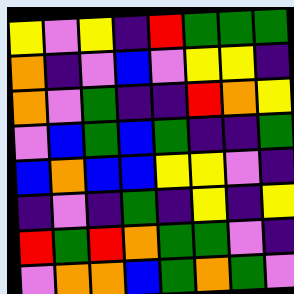[["yellow", "violet", "yellow", "indigo", "red", "green", "green", "green"], ["orange", "indigo", "violet", "blue", "violet", "yellow", "yellow", "indigo"], ["orange", "violet", "green", "indigo", "indigo", "red", "orange", "yellow"], ["violet", "blue", "green", "blue", "green", "indigo", "indigo", "green"], ["blue", "orange", "blue", "blue", "yellow", "yellow", "violet", "indigo"], ["indigo", "violet", "indigo", "green", "indigo", "yellow", "indigo", "yellow"], ["red", "green", "red", "orange", "green", "green", "violet", "indigo"], ["violet", "orange", "orange", "blue", "green", "orange", "green", "violet"]]